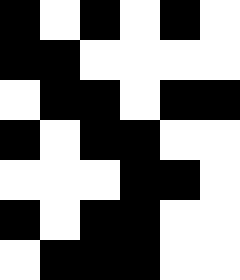[["black", "white", "black", "white", "black", "white"], ["black", "black", "white", "white", "white", "white"], ["white", "black", "black", "white", "black", "black"], ["black", "white", "black", "black", "white", "white"], ["white", "white", "white", "black", "black", "white"], ["black", "white", "black", "black", "white", "white"], ["white", "black", "black", "black", "white", "white"]]